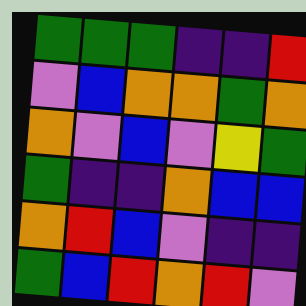[["green", "green", "green", "indigo", "indigo", "red"], ["violet", "blue", "orange", "orange", "green", "orange"], ["orange", "violet", "blue", "violet", "yellow", "green"], ["green", "indigo", "indigo", "orange", "blue", "blue"], ["orange", "red", "blue", "violet", "indigo", "indigo"], ["green", "blue", "red", "orange", "red", "violet"]]